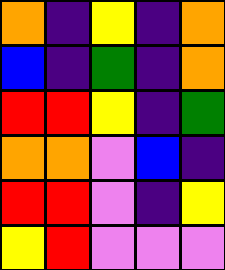[["orange", "indigo", "yellow", "indigo", "orange"], ["blue", "indigo", "green", "indigo", "orange"], ["red", "red", "yellow", "indigo", "green"], ["orange", "orange", "violet", "blue", "indigo"], ["red", "red", "violet", "indigo", "yellow"], ["yellow", "red", "violet", "violet", "violet"]]